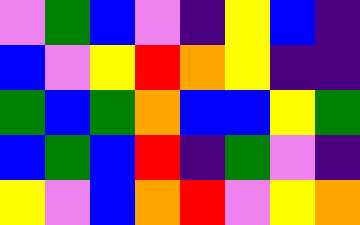[["violet", "green", "blue", "violet", "indigo", "yellow", "blue", "indigo"], ["blue", "violet", "yellow", "red", "orange", "yellow", "indigo", "indigo"], ["green", "blue", "green", "orange", "blue", "blue", "yellow", "green"], ["blue", "green", "blue", "red", "indigo", "green", "violet", "indigo"], ["yellow", "violet", "blue", "orange", "red", "violet", "yellow", "orange"]]